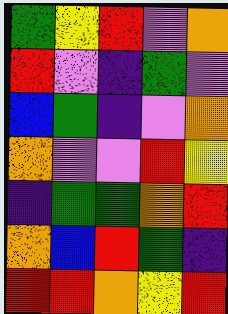[["green", "yellow", "red", "violet", "orange"], ["red", "violet", "indigo", "green", "violet"], ["blue", "green", "indigo", "violet", "orange"], ["orange", "violet", "violet", "red", "yellow"], ["indigo", "green", "green", "orange", "red"], ["orange", "blue", "red", "green", "indigo"], ["red", "red", "orange", "yellow", "red"]]